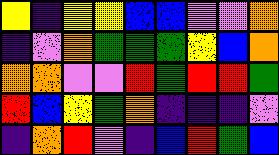[["yellow", "indigo", "yellow", "yellow", "blue", "blue", "violet", "violet", "orange"], ["indigo", "violet", "orange", "green", "green", "green", "yellow", "blue", "orange"], ["orange", "orange", "violet", "violet", "red", "green", "red", "red", "green"], ["red", "blue", "yellow", "green", "orange", "indigo", "indigo", "indigo", "violet"], ["indigo", "orange", "red", "violet", "indigo", "blue", "red", "green", "blue"]]